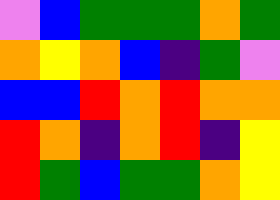[["violet", "blue", "green", "green", "green", "orange", "green"], ["orange", "yellow", "orange", "blue", "indigo", "green", "violet"], ["blue", "blue", "red", "orange", "red", "orange", "orange"], ["red", "orange", "indigo", "orange", "red", "indigo", "yellow"], ["red", "green", "blue", "green", "green", "orange", "yellow"]]